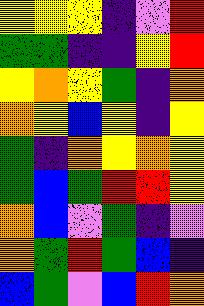[["yellow", "yellow", "yellow", "indigo", "violet", "red"], ["green", "green", "indigo", "indigo", "yellow", "red"], ["yellow", "orange", "yellow", "green", "indigo", "orange"], ["orange", "yellow", "blue", "yellow", "indigo", "yellow"], ["green", "indigo", "orange", "yellow", "orange", "yellow"], ["green", "blue", "green", "red", "red", "yellow"], ["orange", "blue", "violet", "green", "indigo", "violet"], ["orange", "green", "red", "green", "blue", "indigo"], ["blue", "green", "violet", "blue", "red", "orange"]]